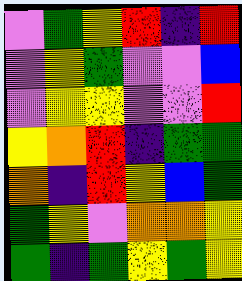[["violet", "green", "yellow", "red", "indigo", "red"], ["violet", "yellow", "green", "violet", "violet", "blue"], ["violet", "yellow", "yellow", "violet", "violet", "red"], ["yellow", "orange", "red", "indigo", "green", "green"], ["orange", "indigo", "red", "yellow", "blue", "green"], ["green", "yellow", "violet", "orange", "orange", "yellow"], ["green", "indigo", "green", "yellow", "green", "yellow"]]